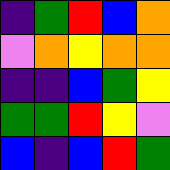[["indigo", "green", "red", "blue", "orange"], ["violet", "orange", "yellow", "orange", "orange"], ["indigo", "indigo", "blue", "green", "yellow"], ["green", "green", "red", "yellow", "violet"], ["blue", "indigo", "blue", "red", "green"]]